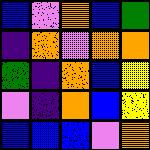[["blue", "violet", "orange", "blue", "green"], ["indigo", "orange", "violet", "orange", "orange"], ["green", "indigo", "orange", "blue", "yellow"], ["violet", "indigo", "orange", "blue", "yellow"], ["blue", "blue", "blue", "violet", "orange"]]